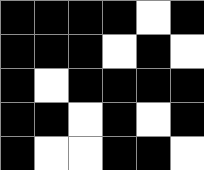[["black", "black", "black", "black", "white", "black"], ["black", "black", "black", "white", "black", "white"], ["black", "white", "black", "black", "black", "black"], ["black", "black", "white", "black", "white", "black"], ["black", "white", "white", "black", "black", "white"]]